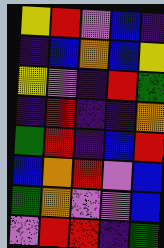[["yellow", "red", "violet", "blue", "indigo"], ["indigo", "blue", "orange", "blue", "yellow"], ["yellow", "violet", "indigo", "red", "green"], ["indigo", "red", "indigo", "indigo", "orange"], ["green", "red", "indigo", "blue", "red"], ["blue", "orange", "red", "violet", "blue"], ["green", "orange", "violet", "violet", "blue"], ["violet", "red", "red", "indigo", "green"]]